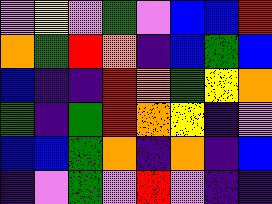[["violet", "yellow", "violet", "green", "violet", "blue", "blue", "red"], ["orange", "green", "red", "orange", "indigo", "blue", "green", "blue"], ["blue", "indigo", "indigo", "red", "orange", "green", "yellow", "orange"], ["green", "indigo", "green", "red", "orange", "yellow", "indigo", "violet"], ["blue", "blue", "green", "orange", "indigo", "orange", "indigo", "blue"], ["indigo", "violet", "green", "violet", "red", "violet", "indigo", "indigo"]]